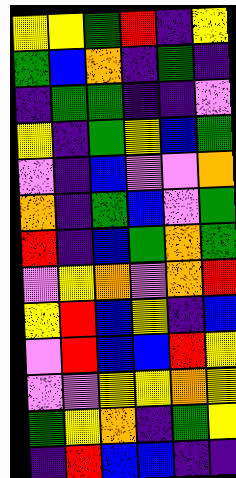[["yellow", "yellow", "green", "red", "indigo", "yellow"], ["green", "blue", "orange", "indigo", "green", "indigo"], ["indigo", "green", "green", "indigo", "indigo", "violet"], ["yellow", "indigo", "green", "yellow", "blue", "green"], ["violet", "indigo", "blue", "violet", "violet", "orange"], ["orange", "indigo", "green", "blue", "violet", "green"], ["red", "indigo", "blue", "green", "orange", "green"], ["violet", "yellow", "orange", "violet", "orange", "red"], ["yellow", "red", "blue", "yellow", "indigo", "blue"], ["violet", "red", "blue", "blue", "red", "yellow"], ["violet", "violet", "yellow", "yellow", "orange", "yellow"], ["green", "yellow", "orange", "indigo", "green", "yellow"], ["indigo", "red", "blue", "blue", "indigo", "indigo"]]